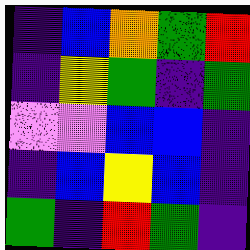[["indigo", "blue", "orange", "green", "red"], ["indigo", "yellow", "green", "indigo", "green"], ["violet", "violet", "blue", "blue", "indigo"], ["indigo", "blue", "yellow", "blue", "indigo"], ["green", "indigo", "red", "green", "indigo"]]